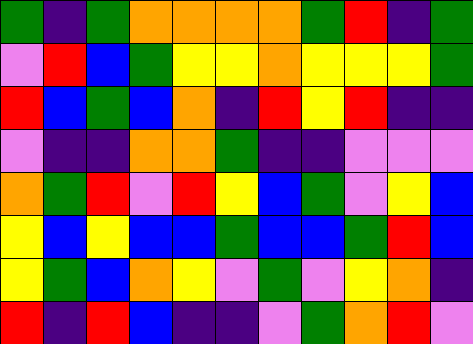[["green", "indigo", "green", "orange", "orange", "orange", "orange", "green", "red", "indigo", "green"], ["violet", "red", "blue", "green", "yellow", "yellow", "orange", "yellow", "yellow", "yellow", "green"], ["red", "blue", "green", "blue", "orange", "indigo", "red", "yellow", "red", "indigo", "indigo"], ["violet", "indigo", "indigo", "orange", "orange", "green", "indigo", "indigo", "violet", "violet", "violet"], ["orange", "green", "red", "violet", "red", "yellow", "blue", "green", "violet", "yellow", "blue"], ["yellow", "blue", "yellow", "blue", "blue", "green", "blue", "blue", "green", "red", "blue"], ["yellow", "green", "blue", "orange", "yellow", "violet", "green", "violet", "yellow", "orange", "indigo"], ["red", "indigo", "red", "blue", "indigo", "indigo", "violet", "green", "orange", "red", "violet"]]